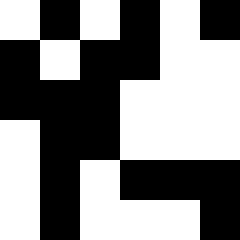[["white", "black", "white", "black", "white", "black"], ["black", "white", "black", "black", "white", "white"], ["black", "black", "black", "white", "white", "white"], ["white", "black", "black", "white", "white", "white"], ["white", "black", "white", "black", "black", "black"], ["white", "black", "white", "white", "white", "black"]]